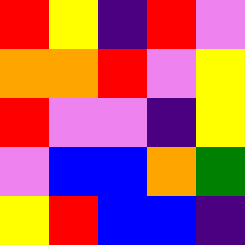[["red", "yellow", "indigo", "red", "violet"], ["orange", "orange", "red", "violet", "yellow"], ["red", "violet", "violet", "indigo", "yellow"], ["violet", "blue", "blue", "orange", "green"], ["yellow", "red", "blue", "blue", "indigo"]]